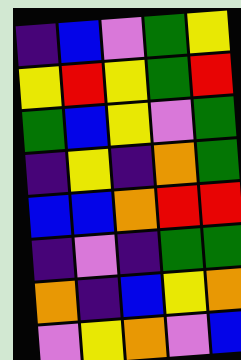[["indigo", "blue", "violet", "green", "yellow"], ["yellow", "red", "yellow", "green", "red"], ["green", "blue", "yellow", "violet", "green"], ["indigo", "yellow", "indigo", "orange", "green"], ["blue", "blue", "orange", "red", "red"], ["indigo", "violet", "indigo", "green", "green"], ["orange", "indigo", "blue", "yellow", "orange"], ["violet", "yellow", "orange", "violet", "blue"]]